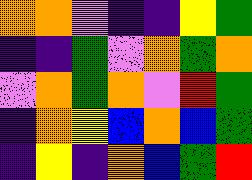[["orange", "orange", "violet", "indigo", "indigo", "yellow", "green"], ["indigo", "indigo", "green", "violet", "orange", "green", "orange"], ["violet", "orange", "green", "orange", "violet", "red", "green"], ["indigo", "orange", "yellow", "blue", "orange", "blue", "green"], ["indigo", "yellow", "indigo", "orange", "blue", "green", "red"]]